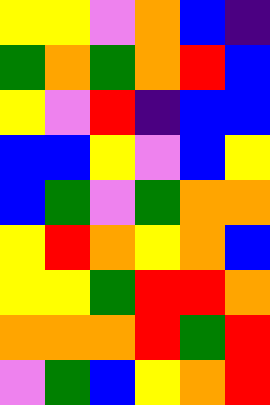[["yellow", "yellow", "violet", "orange", "blue", "indigo"], ["green", "orange", "green", "orange", "red", "blue"], ["yellow", "violet", "red", "indigo", "blue", "blue"], ["blue", "blue", "yellow", "violet", "blue", "yellow"], ["blue", "green", "violet", "green", "orange", "orange"], ["yellow", "red", "orange", "yellow", "orange", "blue"], ["yellow", "yellow", "green", "red", "red", "orange"], ["orange", "orange", "orange", "red", "green", "red"], ["violet", "green", "blue", "yellow", "orange", "red"]]